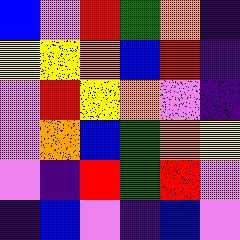[["blue", "violet", "red", "green", "orange", "indigo"], ["yellow", "yellow", "orange", "blue", "red", "indigo"], ["violet", "red", "yellow", "orange", "violet", "indigo"], ["violet", "orange", "blue", "green", "orange", "yellow"], ["violet", "indigo", "red", "green", "red", "violet"], ["indigo", "blue", "violet", "indigo", "blue", "violet"]]